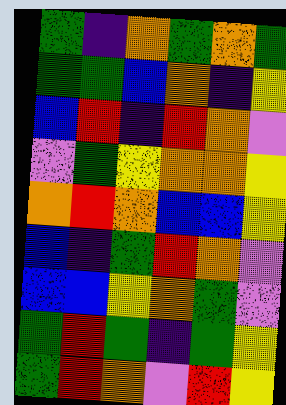[["green", "indigo", "orange", "green", "orange", "green"], ["green", "green", "blue", "orange", "indigo", "yellow"], ["blue", "red", "indigo", "red", "orange", "violet"], ["violet", "green", "yellow", "orange", "orange", "yellow"], ["orange", "red", "orange", "blue", "blue", "yellow"], ["blue", "indigo", "green", "red", "orange", "violet"], ["blue", "blue", "yellow", "orange", "green", "violet"], ["green", "red", "green", "indigo", "green", "yellow"], ["green", "red", "orange", "violet", "red", "yellow"]]